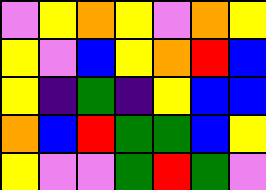[["violet", "yellow", "orange", "yellow", "violet", "orange", "yellow"], ["yellow", "violet", "blue", "yellow", "orange", "red", "blue"], ["yellow", "indigo", "green", "indigo", "yellow", "blue", "blue"], ["orange", "blue", "red", "green", "green", "blue", "yellow"], ["yellow", "violet", "violet", "green", "red", "green", "violet"]]